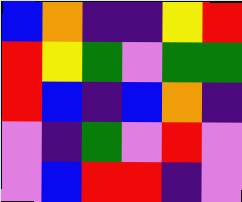[["blue", "orange", "indigo", "indigo", "yellow", "red"], ["red", "yellow", "green", "violet", "green", "green"], ["red", "blue", "indigo", "blue", "orange", "indigo"], ["violet", "indigo", "green", "violet", "red", "violet"], ["violet", "blue", "red", "red", "indigo", "violet"]]